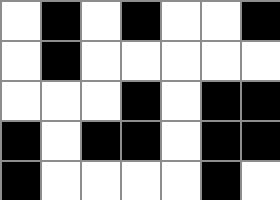[["white", "black", "white", "black", "white", "white", "black"], ["white", "black", "white", "white", "white", "white", "white"], ["white", "white", "white", "black", "white", "black", "black"], ["black", "white", "black", "black", "white", "black", "black"], ["black", "white", "white", "white", "white", "black", "white"]]